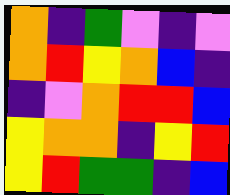[["orange", "indigo", "green", "violet", "indigo", "violet"], ["orange", "red", "yellow", "orange", "blue", "indigo"], ["indigo", "violet", "orange", "red", "red", "blue"], ["yellow", "orange", "orange", "indigo", "yellow", "red"], ["yellow", "red", "green", "green", "indigo", "blue"]]